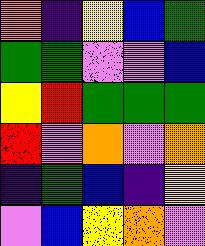[["orange", "indigo", "yellow", "blue", "green"], ["green", "green", "violet", "violet", "blue"], ["yellow", "red", "green", "green", "green"], ["red", "violet", "orange", "violet", "orange"], ["indigo", "green", "blue", "indigo", "yellow"], ["violet", "blue", "yellow", "orange", "violet"]]